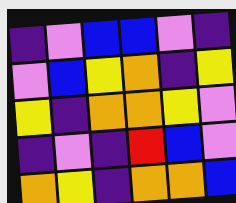[["indigo", "violet", "blue", "blue", "violet", "indigo"], ["violet", "blue", "yellow", "orange", "indigo", "yellow"], ["yellow", "indigo", "orange", "orange", "yellow", "violet"], ["indigo", "violet", "indigo", "red", "blue", "violet"], ["orange", "yellow", "indigo", "orange", "orange", "blue"]]